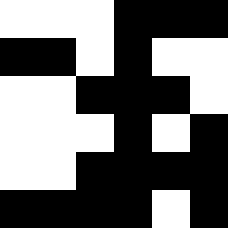[["white", "white", "white", "black", "black", "black"], ["black", "black", "white", "black", "white", "white"], ["white", "white", "black", "black", "black", "white"], ["white", "white", "white", "black", "white", "black"], ["white", "white", "black", "black", "black", "black"], ["black", "black", "black", "black", "white", "black"]]